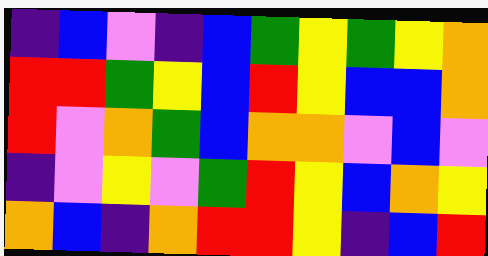[["indigo", "blue", "violet", "indigo", "blue", "green", "yellow", "green", "yellow", "orange"], ["red", "red", "green", "yellow", "blue", "red", "yellow", "blue", "blue", "orange"], ["red", "violet", "orange", "green", "blue", "orange", "orange", "violet", "blue", "violet"], ["indigo", "violet", "yellow", "violet", "green", "red", "yellow", "blue", "orange", "yellow"], ["orange", "blue", "indigo", "orange", "red", "red", "yellow", "indigo", "blue", "red"]]